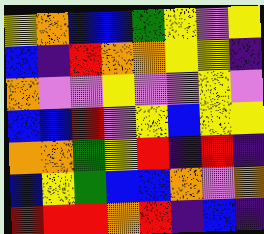[["yellow", "orange", "blue", "blue", "green", "yellow", "violet", "yellow"], ["blue", "indigo", "red", "orange", "orange", "yellow", "yellow", "indigo"], ["orange", "violet", "violet", "yellow", "violet", "violet", "yellow", "violet"], ["blue", "blue", "red", "violet", "yellow", "blue", "yellow", "yellow"], ["orange", "orange", "green", "yellow", "red", "indigo", "red", "indigo"], ["blue", "yellow", "green", "blue", "blue", "orange", "violet", "orange"], ["red", "red", "red", "orange", "red", "indigo", "blue", "indigo"]]